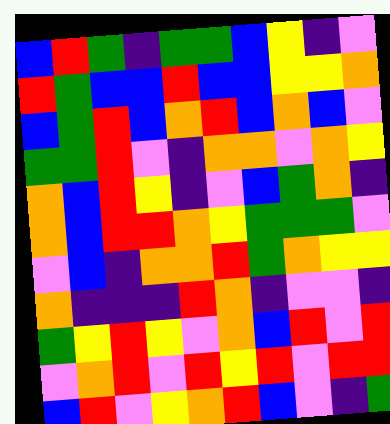[["blue", "red", "green", "indigo", "green", "green", "blue", "yellow", "indigo", "violet"], ["red", "green", "blue", "blue", "red", "blue", "blue", "yellow", "yellow", "orange"], ["blue", "green", "red", "blue", "orange", "red", "blue", "orange", "blue", "violet"], ["green", "green", "red", "violet", "indigo", "orange", "orange", "violet", "orange", "yellow"], ["orange", "blue", "red", "yellow", "indigo", "violet", "blue", "green", "orange", "indigo"], ["orange", "blue", "red", "red", "orange", "yellow", "green", "green", "green", "violet"], ["violet", "blue", "indigo", "orange", "orange", "red", "green", "orange", "yellow", "yellow"], ["orange", "indigo", "indigo", "indigo", "red", "orange", "indigo", "violet", "violet", "indigo"], ["green", "yellow", "red", "yellow", "violet", "orange", "blue", "red", "violet", "red"], ["violet", "orange", "red", "violet", "red", "yellow", "red", "violet", "red", "red"], ["blue", "red", "violet", "yellow", "orange", "red", "blue", "violet", "indigo", "green"]]